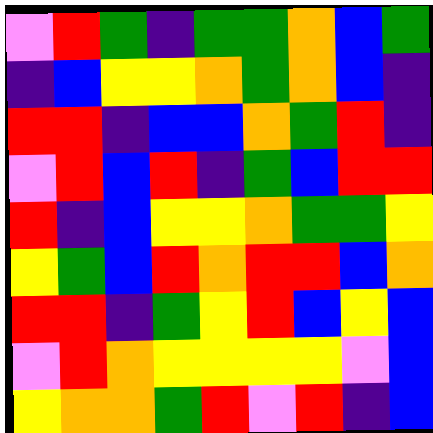[["violet", "red", "green", "indigo", "green", "green", "orange", "blue", "green"], ["indigo", "blue", "yellow", "yellow", "orange", "green", "orange", "blue", "indigo"], ["red", "red", "indigo", "blue", "blue", "orange", "green", "red", "indigo"], ["violet", "red", "blue", "red", "indigo", "green", "blue", "red", "red"], ["red", "indigo", "blue", "yellow", "yellow", "orange", "green", "green", "yellow"], ["yellow", "green", "blue", "red", "orange", "red", "red", "blue", "orange"], ["red", "red", "indigo", "green", "yellow", "red", "blue", "yellow", "blue"], ["violet", "red", "orange", "yellow", "yellow", "yellow", "yellow", "violet", "blue"], ["yellow", "orange", "orange", "green", "red", "violet", "red", "indigo", "blue"]]